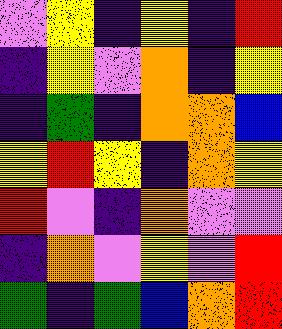[["violet", "yellow", "indigo", "yellow", "indigo", "red"], ["indigo", "yellow", "violet", "orange", "indigo", "yellow"], ["indigo", "green", "indigo", "orange", "orange", "blue"], ["yellow", "red", "yellow", "indigo", "orange", "yellow"], ["red", "violet", "indigo", "orange", "violet", "violet"], ["indigo", "orange", "violet", "yellow", "violet", "red"], ["green", "indigo", "green", "blue", "orange", "red"]]